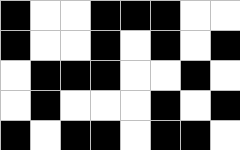[["black", "white", "white", "black", "black", "black", "white", "white"], ["black", "white", "white", "black", "white", "black", "white", "black"], ["white", "black", "black", "black", "white", "white", "black", "white"], ["white", "black", "white", "white", "white", "black", "white", "black"], ["black", "white", "black", "black", "white", "black", "black", "white"]]